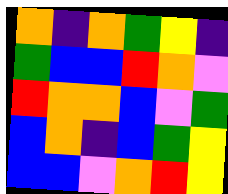[["orange", "indigo", "orange", "green", "yellow", "indigo"], ["green", "blue", "blue", "red", "orange", "violet"], ["red", "orange", "orange", "blue", "violet", "green"], ["blue", "orange", "indigo", "blue", "green", "yellow"], ["blue", "blue", "violet", "orange", "red", "yellow"]]